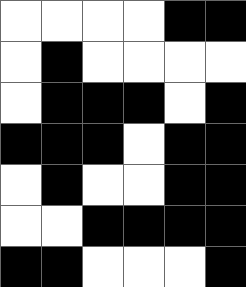[["white", "white", "white", "white", "black", "black"], ["white", "black", "white", "white", "white", "white"], ["white", "black", "black", "black", "white", "black"], ["black", "black", "black", "white", "black", "black"], ["white", "black", "white", "white", "black", "black"], ["white", "white", "black", "black", "black", "black"], ["black", "black", "white", "white", "white", "black"]]